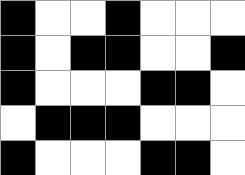[["black", "white", "white", "black", "white", "white", "white"], ["black", "white", "black", "black", "white", "white", "black"], ["black", "white", "white", "white", "black", "black", "white"], ["white", "black", "black", "black", "white", "white", "white"], ["black", "white", "white", "white", "black", "black", "white"]]